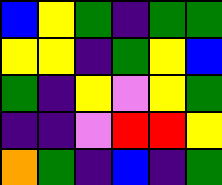[["blue", "yellow", "green", "indigo", "green", "green"], ["yellow", "yellow", "indigo", "green", "yellow", "blue"], ["green", "indigo", "yellow", "violet", "yellow", "green"], ["indigo", "indigo", "violet", "red", "red", "yellow"], ["orange", "green", "indigo", "blue", "indigo", "green"]]